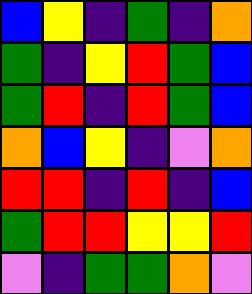[["blue", "yellow", "indigo", "green", "indigo", "orange"], ["green", "indigo", "yellow", "red", "green", "blue"], ["green", "red", "indigo", "red", "green", "blue"], ["orange", "blue", "yellow", "indigo", "violet", "orange"], ["red", "red", "indigo", "red", "indigo", "blue"], ["green", "red", "red", "yellow", "yellow", "red"], ["violet", "indigo", "green", "green", "orange", "violet"]]